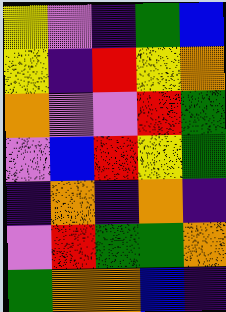[["yellow", "violet", "indigo", "green", "blue"], ["yellow", "indigo", "red", "yellow", "orange"], ["orange", "violet", "violet", "red", "green"], ["violet", "blue", "red", "yellow", "green"], ["indigo", "orange", "indigo", "orange", "indigo"], ["violet", "red", "green", "green", "orange"], ["green", "orange", "orange", "blue", "indigo"]]